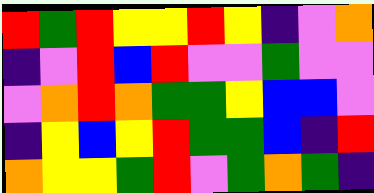[["red", "green", "red", "yellow", "yellow", "red", "yellow", "indigo", "violet", "orange"], ["indigo", "violet", "red", "blue", "red", "violet", "violet", "green", "violet", "violet"], ["violet", "orange", "red", "orange", "green", "green", "yellow", "blue", "blue", "violet"], ["indigo", "yellow", "blue", "yellow", "red", "green", "green", "blue", "indigo", "red"], ["orange", "yellow", "yellow", "green", "red", "violet", "green", "orange", "green", "indigo"]]